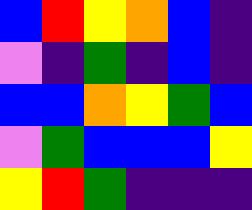[["blue", "red", "yellow", "orange", "blue", "indigo"], ["violet", "indigo", "green", "indigo", "blue", "indigo"], ["blue", "blue", "orange", "yellow", "green", "blue"], ["violet", "green", "blue", "blue", "blue", "yellow"], ["yellow", "red", "green", "indigo", "indigo", "indigo"]]